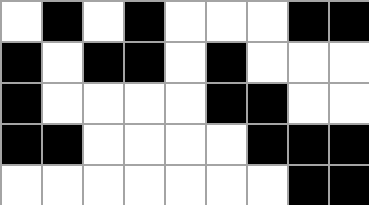[["white", "black", "white", "black", "white", "white", "white", "black", "black"], ["black", "white", "black", "black", "white", "black", "white", "white", "white"], ["black", "white", "white", "white", "white", "black", "black", "white", "white"], ["black", "black", "white", "white", "white", "white", "black", "black", "black"], ["white", "white", "white", "white", "white", "white", "white", "black", "black"]]